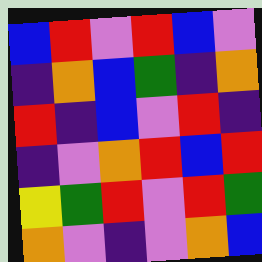[["blue", "red", "violet", "red", "blue", "violet"], ["indigo", "orange", "blue", "green", "indigo", "orange"], ["red", "indigo", "blue", "violet", "red", "indigo"], ["indigo", "violet", "orange", "red", "blue", "red"], ["yellow", "green", "red", "violet", "red", "green"], ["orange", "violet", "indigo", "violet", "orange", "blue"]]